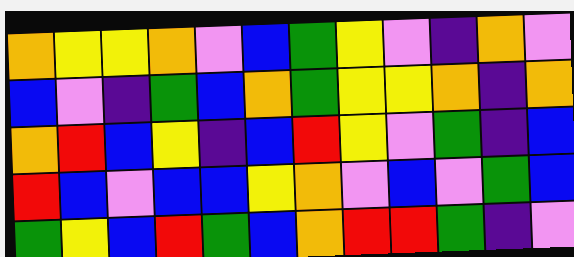[["orange", "yellow", "yellow", "orange", "violet", "blue", "green", "yellow", "violet", "indigo", "orange", "violet"], ["blue", "violet", "indigo", "green", "blue", "orange", "green", "yellow", "yellow", "orange", "indigo", "orange"], ["orange", "red", "blue", "yellow", "indigo", "blue", "red", "yellow", "violet", "green", "indigo", "blue"], ["red", "blue", "violet", "blue", "blue", "yellow", "orange", "violet", "blue", "violet", "green", "blue"], ["green", "yellow", "blue", "red", "green", "blue", "orange", "red", "red", "green", "indigo", "violet"]]